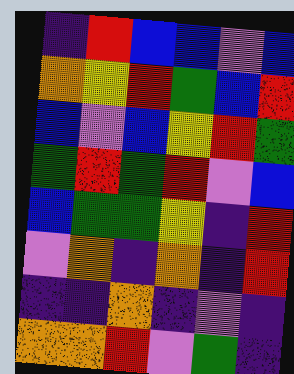[["indigo", "red", "blue", "blue", "violet", "blue"], ["orange", "yellow", "red", "green", "blue", "red"], ["blue", "violet", "blue", "yellow", "red", "green"], ["green", "red", "green", "red", "violet", "blue"], ["blue", "green", "green", "yellow", "indigo", "red"], ["violet", "orange", "indigo", "orange", "indigo", "red"], ["indigo", "indigo", "orange", "indigo", "violet", "indigo"], ["orange", "orange", "red", "violet", "green", "indigo"]]